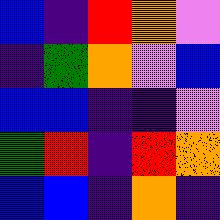[["blue", "indigo", "red", "orange", "violet"], ["indigo", "green", "orange", "violet", "blue"], ["blue", "blue", "indigo", "indigo", "violet"], ["green", "red", "indigo", "red", "orange"], ["blue", "blue", "indigo", "orange", "indigo"]]